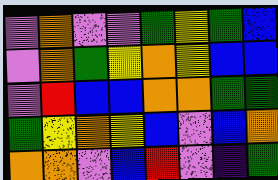[["violet", "orange", "violet", "violet", "green", "yellow", "green", "blue"], ["violet", "orange", "green", "yellow", "orange", "yellow", "blue", "blue"], ["violet", "red", "blue", "blue", "orange", "orange", "green", "green"], ["green", "yellow", "orange", "yellow", "blue", "violet", "blue", "orange"], ["orange", "orange", "violet", "blue", "red", "violet", "indigo", "green"]]